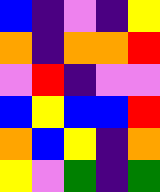[["blue", "indigo", "violet", "indigo", "yellow"], ["orange", "indigo", "orange", "orange", "red"], ["violet", "red", "indigo", "violet", "violet"], ["blue", "yellow", "blue", "blue", "red"], ["orange", "blue", "yellow", "indigo", "orange"], ["yellow", "violet", "green", "indigo", "green"]]